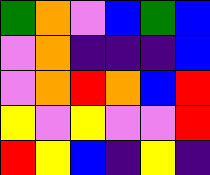[["green", "orange", "violet", "blue", "green", "blue"], ["violet", "orange", "indigo", "indigo", "indigo", "blue"], ["violet", "orange", "red", "orange", "blue", "red"], ["yellow", "violet", "yellow", "violet", "violet", "red"], ["red", "yellow", "blue", "indigo", "yellow", "indigo"]]